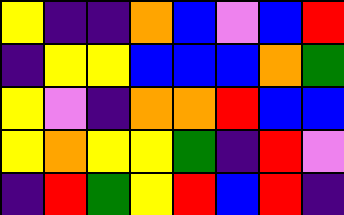[["yellow", "indigo", "indigo", "orange", "blue", "violet", "blue", "red"], ["indigo", "yellow", "yellow", "blue", "blue", "blue", "orange", "green"], ["yellow", "violet", "indigo", "orange", "orange", "red", "blue", "blue"], ["yellow", "orange", "yellow", "yellow", "green", "indigo", "red", "violet"], ["indigo", "red", "green", "yellow", "red", "blue", "red", "indigo"]]